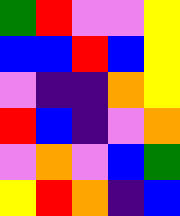[["green", "red", "violet", "violet", "yellow"], ["blue", "blue", "red", "blue", "yellow"], ["violet", "indigo", "indigo", "orange", "yellow"], ["red", "blue", "indigo", "violet", "orange"], ["violet", "orange", "violet", "blue", "green"], ["yellow", "red", "orange", "indigo", "blue"]]